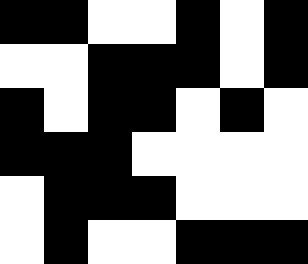[["black", "black", "white", "white", "black", "white", "black"], ["white", "white", "black", "black", "black", "white", "black"], ["black", "white", "black", "black", "white", "black", "white"], ["black", "black", "black", "white", "white", "white", "white"], ["white", "black", "black", "black", "white", "white", "white"], ["white", "black", "white", "white", "black", "black", "black"]]